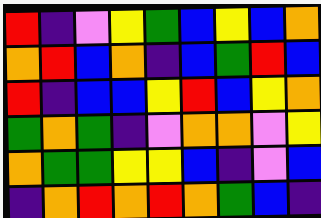[["red", "indigo", "violet", "yellow", "green", "blue", "yellow", "blue", "orange"], ["orange", "red", "blue", "orange", "indigo", "blue", "green", "red", "blue"], ["red", "indigo", "blue", "blue", "yellow", "red", "blue", "yellow", "orange"], ["green", "orange", "green", "indigo", "violet", "orange", "orange", "violet", "yellow"], ["orange", "green", "green", "yellow", "yellow", "blue", "indigo", "violet", "blue"], ["indigo", "orange", "red", "orange", "red", "orange", "green", "blue", "indigo"]]